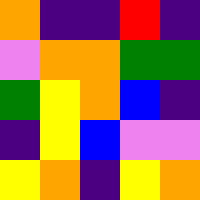[["orange", "indigo", "indigo", "red", "indigo"], ["violet", "orange", "orange", "green", "green"], ["green", "yellow", "orange", "blue", "indigo"], ["indigo", "yellow", "blue", "violet", "violet"], ["yellow", "orange", "indigo", "yellow", "orange"]]